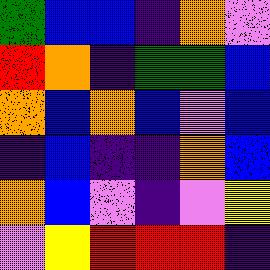[["green", "blue", "blue", "indigo", "orange", "violet"], ["red", "orange", "indigo", "green", "green", "blue"], ["orange", "blue", "orange", "blue", "violet", "blue"], ["indigo", "blue", "indigo", "indigo", "orange", "blue"], ["orange", "blue", "violet", "indigo", "violet", "yellow"], ["violet", "yellow", "red", "red", "red", "indigo"]]